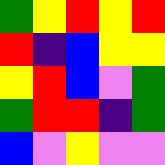[["green", "yellow", "red", "yellow", "red"], ["red", "indigo", "blue", "yellow", "yellow"], ["yellow", "red", "blue", "violet", "green"], ["green", "red", "red", "indigo", "green"], ["blue", "violet", "yellow", "violet", "violet"]]